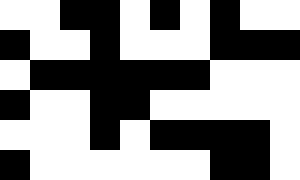[["white", "white", "black", "black", "white", "black", "white", "black", "white", "white"], ["black", "white", "white", "black", "white", "white", "white", "black", "black", "black"], ["white", "black", "black", "black", "black", "black", "black", "white", "white", "white"], ["black", "white", "white", "black", "black", "white", "white", "white", "white", "white"], ["white", "white", "white", "black", "white", "black", "black", "black", "black", "white"], ["black", "white", "white", "white", "white", "white", "white", "black", "black", "white"]]